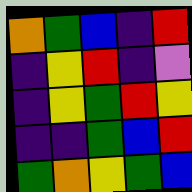[["orange", "green", "blue", "indigo", "red"], ["indigo", "yellow", "red", "indigo", "violet"], ["indigo", "yellow", "green", "red", "yellow"], ["indigo", "indigo", "green", "blue", "red"], ["green", "orange", "yellow", "green", "blue"]]